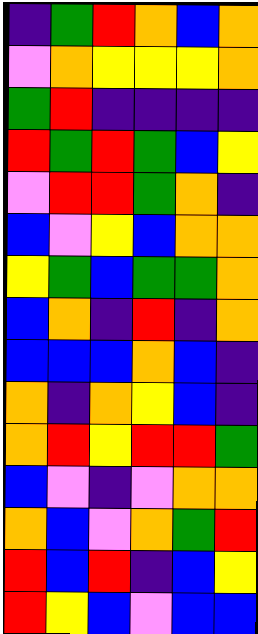[["indigo", "green", "red", "orange", "blue", "orange"], ["violet", "orange", "yellow", "yellow", "yellow", "orange"], ["green", "red", "indigo", "indigo", "indigo", "indigo"], ["red", "green", "red", "green", "blue", "yellow"], ["violet", "red", "red", "green", "orange", "indigo"], ["blue", "violet", "yellow", "blue", "orange", "orange"], ["yellow", "green", "blue", "green", "green", "orange"], ["blue", "orange", "indigo", "red", "indigo", "orange"], ["blue", "blue", "blue", "orange", "blue", "indigo"], ["orange", "indigo", "orange", "yellow", "blue", "indigo"], ["orange", "red", "yellow", "red", "red", "green"], ["blue", "violet", "indigo", "violet", "orange", "orange"], ["orange", "blue", "violet", "orange", "green", "red"], ["red", "blue", "red", "indigo", "blue", "yellow"], ["red", "yellow", "blue", "violet", "blue", "blue"]]